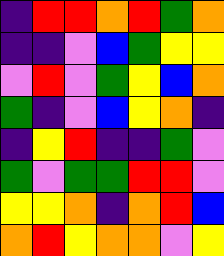[["indigo", "red", "red", "orange", "red", "green", "orange"], ["indigo", "indigo", "violet", "blue", "green", "yellow", "yellow"], ["violet", "red", "violet", "green", "yellow", "blue", "orange"], ["green", "indigo", "violet", "blue", "yellow", "orange", "indigo"], ["indigo", "yellow", "red", "indigo", "indigo", "green", "violet"], ["green", "violet", "green", "green", "red", "red", "violet"], ["yellow", "yellow", "orange", "indigo", "orange", "red", "blue"], ["orange", "red", "yellow", "orange", "orange", "violet", "yellow"]]